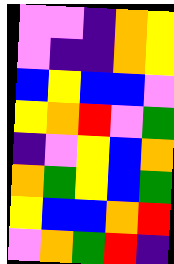[["violet", "violet", "indigo", "orange", "yellow"], ["violet", "indigo", "indigo", "orange", "yellow"], ["blue", "yellow", "blue", "blue", "violet"], ["yellow", "orange", "red", "violet", "green"], ["indigo", "violet", "yellow", "blue", "orange"], ["orange", "green", "yellow", "blue", "green"], ["yellow", "blue", "blue", "orange", "red"], ["violet", "orange", "green", "red", "indigo"]]